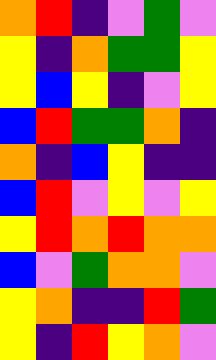[["orange", "red", "indigo", "violet", "green", "violet"], ["yellow", "indigo", "orange", "green", "green", "yellow"], ["yellow", "blue", "yellow", "indigo", "violet", "yellow"], ["blue", "red", "green", "green", "orange", "indigo"], ["orange", "indigo", "blue", "yellow", "indigo", "indigo"], ["blue", "red", "violet", "yellow", "violet", "yellow"], ["yellow", "red", "orange", "red", "orange", "orange"], ["blue", "violet", "green", "orange", "orange", "violet"], ["yellow", "orange", "indigo", "indigo", "red", "green"], ["yellow", "indigo", "red", "yellow", "orange", "violet"]]